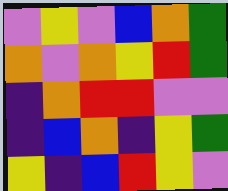[["violet", "yellow", "violet", "blue", "orange", "green"], ["orange", "violet", "orange", "yellow", "red", "green"], ["indigo", "orange", "red", "red", "violet", "violet"], ["indigo", "blue", "orange", "indigo", "yellow", "green"], ["yellow", "indigo", "blue", "red", "yellow", "violet"]]